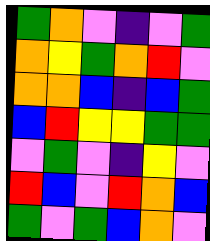[["green", "orange", "violet", "indigo", "violet", "green"], ["orange", "yellow", "green", "orange", "red", "violet"], ["orange", "orange", "blue", "indigo", "blue", "green"], ["blue", "red", "yellow", "yellow", "green", "green"], ["violet", "green", "violet", "indigo", "yellow", "violet"], ["red", "blue", "violet", "red", "orange", "blue"], ["green", "violet", "green", "blue", "orange", "violet"]]